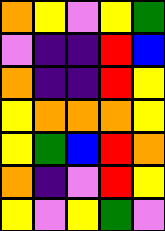[["orange", "yellow", "violet", "yellow", "green"], ["violet", "indigo", "indigo", "red", "blue"], ["orange", "indigo", "indigo", "red", "yellow"], ["yellow", "orange", "orange", "orange", "yellow"], ["yellow", "green", "blue", "red", "orange"], ["orange", "indigo", "violet", "red", "yellow"], ["yellow", "violet", "yellow", "green", "violet"]]